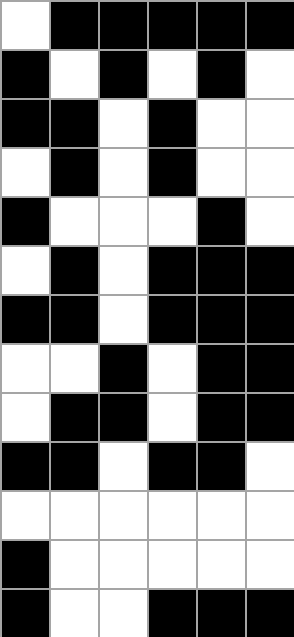[["white", "black", "black", "black", "black", "black"], ["black", "white", "black", "white", "black", "white"], ["black", "black", "white", "black", "white", "white"], ["white", "black", "white", "black", "white", "white"], ["black", "white", "white", "white", "black", "white"], ["white", "black", "white", "black", "black", "black"], ["black", "black", "white", "black", "black", "black"], ["white", "white", "black", "white", "black", "black"], ["white", "black", "black", "white", "black", "black"], ["black", "black", "white", "black", "black", "white"], ["white", "white", "white", "white", "white", "white"], ["black", "white", "white", "white", "white", "white"], ["black", "white", "white", "black", "black", "black"]]